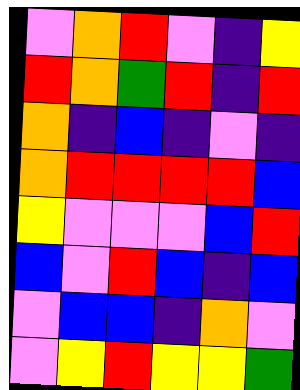[["violet", "orange", "red", "violet", "indigo", "yellow"], ["red", "orange", "green", "red", "indigo", "red"], ["orange", "indigo", "blue", "indigo", "violet", "indigo"], ["orange", "red", "red", "red", "red", "blue"], ["yellow", "violet", "violet", "violet", "blue", "red"], ["blue", "violet", "red", "blue", "indigo", "blue"], ["violet", "blue", "blue", "indigo", "orange", "violet"], ["violet", "yellow", "red", "yellow", "yellow", "green"]]